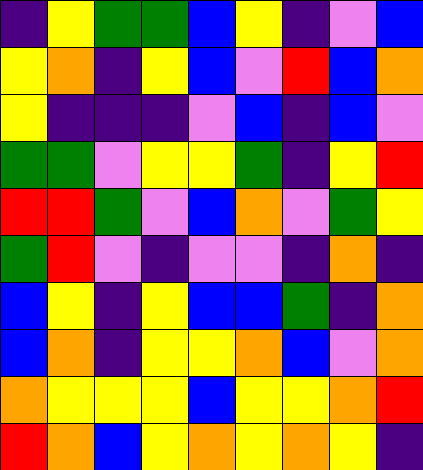[["indigo", "yellow", "green", "green", "blue", "yellow", "indigo", "violet", "blue"], ["yellow", "orange", "indigo", "yellow", "blue", "violet", "red", "blue", "orange"], ["yellow", "indigo", "indigo", "indigo", "violet", "blue", "indigo", "blue", "violet"], ["green", "green", "violet", "yellow", "yellow", "green", "indigo", "yellow", "red"], ["red", "red", "green", "violet", "blue", "orange", "violet", "green", "yellow"], ["green", "red", "violet", "indigo", "violet", "violet", "indigo", "orange", "indigo"], ["blue", "yellow", "indigo", "yellow", "blue", "blue", "green", "indigo", "orange"], ["blue", "orange", "indigo", "yellow", "yellow", "orange", "blue", "violet", "orange"], ["orange", "yellow", "yellow", "yellow", "blue", "yellow", "yellow", "orange", "red"], ["red", "orange", "blue", "yellow", "orange", "yellow", "orange", "yellow", "indigo"]]